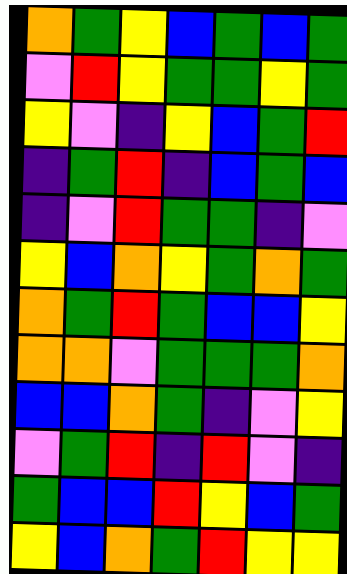[["orange", "green", "yellow", "blue", "green", "blue", "green"], ["violet", "red", "yellow", "green", "green", "yellow", "green"], ["yellow", "violet", "indigo", "yellow", "blue", "green", "red"], ["indigo", "green", "red", "indigo", "blue", "green", "blue"], ["indigo", "violet", "red", "green", "green", "indigo", "violet"], ["yellow", "blue", "orange", "yellow", "green", "orange", "green"], ["orange", "green", "red", "green", "blue", "blue", "yellow"], ["orange", "orange", "violet", "green", "green", "green", "orange"], ["blue", "blue", "orange", "green", "indigo", "violet", "yellow"], ["violet", "green", "red", "indigo", "red", "violet", "indigo"], ["green", "blue", "blue", "red", "yellow", "blue", "green"], ["yellow", "blue", "orange", "green", "red", "yellow", "yellow"]]